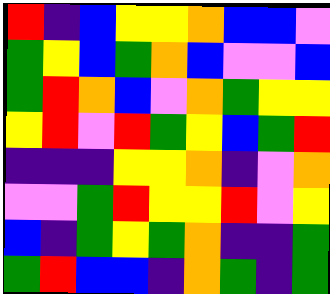[["red", "indigo", "blue", "yellow", "yellow", "orange", "blue", "blue", "violet"], ["green", "yellow", "blue", "green", "orange", "blue", "violet", "violet", "blue"], ["green", "red", "orange", "blue", "violet", "orange", "green", "yellow", "yellow"], ["yellow", "red", "violet", "red", "green", "yellow", "blue", "green", "red"], ["indigo", "indigo", "indigo", "yellow", "yellow", "orange", "indigo", "violet", "orange"], ["violet", "violet", "green", "red", "yellow", "yellow", "red", "violet", "yellow"], ["blue", "indigo", "green", "yellow", "green", "orange", "indigo", "indigo", "green"], ["green", "red", "blue", "blue", "indigo", "orange", "green", "indigo", "green"]]